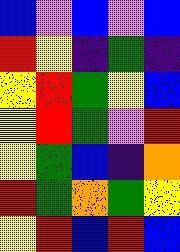[["blue", "violet", "blue", "violet", "blue"], ["red", "yellow", "indigo", "green", "indigo"], ["yellow", "red", "green", "yellow", "blue"], ["yellow", "red", "green", "violet", "red"], ["yellow", "green", "blue", "indigo", "orange"], ["red", "green", "orange", "green", "yellow"], ["yellow", "red", "blue", "red", "blue"]]